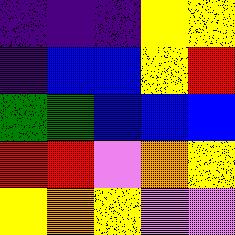[["indigo", "indigo", "indigo", "yellow", "yellow"], ["indigo", "blue", "blue", "yellow", "red"], ["green", "green", "blue", "blue", "blue"], ["red", "red", "violet", "orange", "yellow"], ["yellow", "orange", "yellow", "violet", "violet"]]